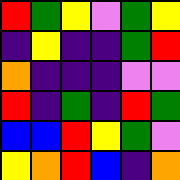[["red", "green", "yellow", "violet", "green", "yellow"], ["indigo", "yellow", "indigo", "indigo", "green", "red"], ["orange", "indigo", "indigo", "indigo", "violet", "violet"], ["red", "indigo", "green", "indigo", "red", "green"], ["blue", "blue", "red", "yellow", "green", "violet"], ["yellow", "orange", "red", "blue", "indigo", "orange"]]